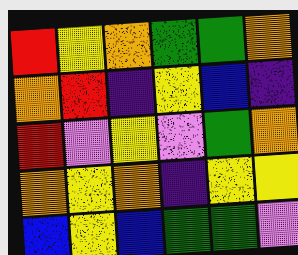[["red", "yellow", "orange", "green", "green", "orange"], ["orange", "red", "indigo", "yellow", "blue", "indigo"], ["red", "violet", "yellow", "violet", "green", "orange"], ["orange", "yellow", "orange", "indigo", "yellow", "yellow"], ["blue", "yellow", "blue", "green", "green", "violet"]]